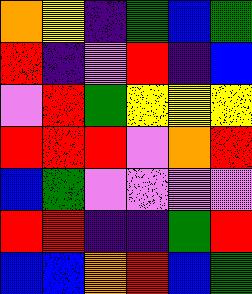[["orange", "yellow", "indigo", "green", "blue", "green"], ["red", "indigo", "violet", "red", "indigo", "blue"], ["violet", "red", "green", "yellow", "yellow", "yellow"], ["red", "red", "red", "violet", "orange", "red"], ["blue", "green", "violet", "violet", "violet", "violet"], ["red", "red", "indigo", "indigo", "green", "red"], ["blue", "blue", "orange", "red", "blue", "green"]]